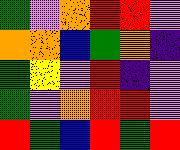[["green", "violet", "orange", "red", "red", "violet"], ["orange", "orange", "blue", "green", "orange", "indigo"], ["green", "yellow", "violet", "red", "indigo", "violet"], ["green", "violet", "orange", "red", "red", "violet"], ["red", "green", "blue", "red", "green", "red"]]